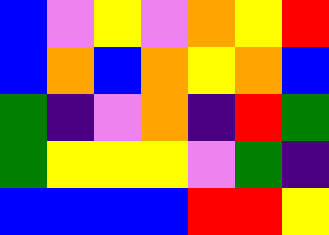[["blue", "violet", "yellow", "violet", "orange", "yellow", "red"], ["blue", "orange", "blue", "orange", "yellow", "orange", "blue"], ["green", "indigo", "violet", "orange", "indigo", "red", "green"], ["green", "yellow", "yellow", "yellow", "violet", "green", "indigo"], ["blue", "blue", "blue", "blue", "red", "red", "yellow"]]